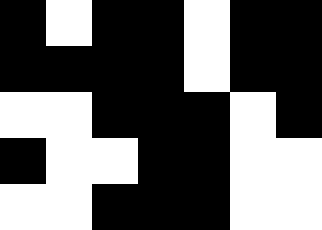[["black", "white", "black", "black", "white", "black", "black"], ["black", "black", "black", "black", "white", "black", "black"], ["white", "white", "black", "black", "black", "white", "black"], ["black", "white", "white", "black", "black", "white", "white"], ["white", "white", "black", "black", "black", "white", "white"]]